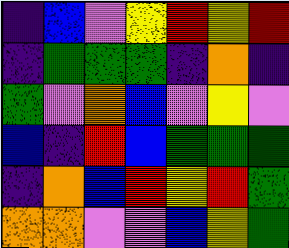[["indigo", "blue", "violet", "yellow", "red", "yellow", "red"], ["indigo", "green", "green", "green", "indigo", "orange", "indigo"], ["green", "violet", "orange", "blue", "violet", "yellow", "violet"], ["blue", "indigo", "red", "blue", "green", "green", "green"], ["indigo", "orange", "blue", "red", "yellow", "red", "green"], ["orange", "orange", "violet", "violet", "blue", "yellow", "green"]]